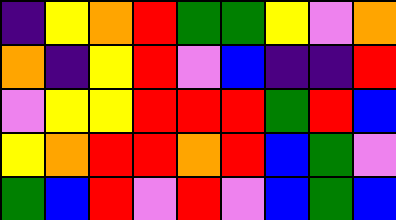[["indigo", "yellow", "orange", "red", "green", "green", "yellow", "violet", "orange"], ["orange", "indigo", "yellow", "red", "violet", "blue", "indigo", "indigo", "red"], ["violet", "yellow", "yellow", "red", "red", "red", "green", "red", "blue"], ["yellow", "orange", "red", "red", "orange", "red", "blue", "green", "violet"], ["green", "blue", "red", "violet", "red", "violet", "blue", "green", "blue"]]